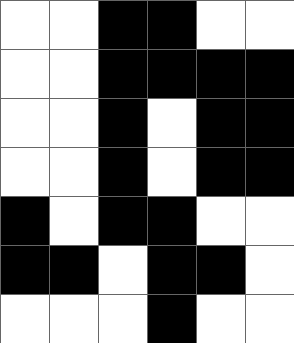[["white", "white", "black", "black", "white", "white"], ["white", "white", "black", "black", "black", "black"], ["white", "white", "black", "white", "black", "black"], ["white", "white", "black", "white", "black", "black"], ["black", "white", "black", "black", "white", "white"], ["black", "black", "white", "black", "black", "white"], ["white", "white", "white", "black", "white", "white"]]